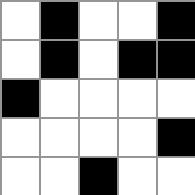[["white", "black", "white", "white", "black"], ["white", "black", "white", "black", "black"], ["black", "white", "white", "white", "white"], ["white", "white", "white", "white", "black"], ["white", "white", "black", "white", "white"]]